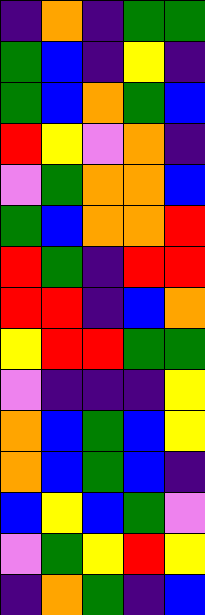[["indigo", "orange", "indigo", "green", "green"], ["green", "blue", "indigo", "yellow", "indigo"], ["green", "blue", "orange", "green", "blue"], ["red", "yellow", "violet", "orange", "indigo"], ["violet", "green", "orange", "orange", "blue"], ["green", "blue", "orange", "orange", "red"], ["red", "green", "indigo", "red", "red"], ["red", "red", "indigo", "blue", "orange"], ["yellow", "red", "red", "green", "green"], ["violet", "indigo", "indigo", "indigo", "yellow"], ["orange", "blue", "green", "blue", "yellow"], ["orange", "blue", "green", "blue", "indigo"], ["blue", "yellow", "blue", "green", "violet"], ["violet", "green", "yellow", "red", "yellow"], ["indigo", "orange", "green", "indigo", "blue"]]